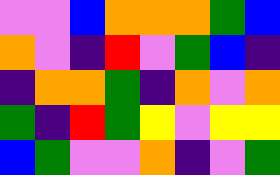[["violet", "violet", "blue", "orange", "orange", "orange", "green", "blue"], ["orange", "violet", "indigo", "red", "violet", "green", "blue", "indigo"], ["indigo", "orange", "orange", "green", "indigo", "orange", "violet", "orange"], ["green", "indigo", "red", "green", "yellow", "violet", "yellow", "yellow"], ["blue", "green", "violet", "violet", "orange", "indigo", "violet", "green"]]